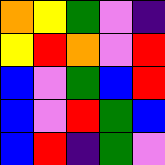[["orange", "yellow", "green", "violet", "indigo"], ["yellow", "red", "orange", "violet", "red"], ["blue", "violet", "green", "blue", "red"], ["blue", "violet", "red", "green", "blue"], ["blue", "red", "indigo", "green", "violet"]]